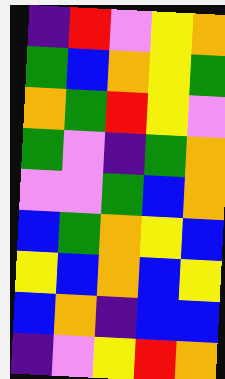[["indigo", "red", "violet", "yellow", "orange"], ["green", "blue", "orange", "yellow", "green"], ["orange", "green", "red", "yellow", "violet"], ["green", "violet", "indigo", "green", "orange"], ["violet", "violet", "green", "blue", "orange"], ["blue", "green", "orange", "yellow", "blue"], ["yellow", "blue", "orange", "blue", "yellow"], ["blue", "orange", "indigo", "blue", "blue"], ["indigo", "violet", "yellow", "red", "orange"]]